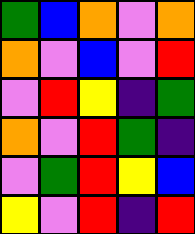[["green", "blue", "orange", "violet", "orange"], ["orange", "violet", "blue", "violet", "red"], ["violet", "red", "yellow", "indigo", "green"], ["orange", "violet", "red", "green", "indigo"], ["violet", "green", "red", "yellow", "blue"], ["yellow", "violet", "red", "indigo", "red"]]